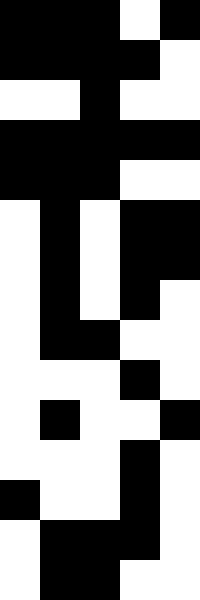[["black", "black", "black", "white", "black"], ["black", "black", "black", "black", "white"], ["white", "white", "black", "white", "white"], ["black", "black", "black", "black", "black"], ["black", "black", "black", "white", "white"], ["white", "black", "white", "black", "black"], ["white", "black", "white", "black", "black"], ["white", "black", "white", "black", "white"], ["white", "black", "black", "white", "white"], ["white", "white", "white", "black", "white"], ["white", "black", "white", "white", "black"], ["white", "white", "white", "black", "white"], ["black", "white", "white", "black", "white"], ["white", "black", "black", "black", "white"], ["white", "black", "black", "white", "white"]]